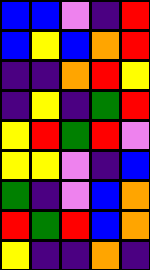[["blue", "blue", "violet", "indigo", "red"], ["blue", "yellow", "blue", "orange", "red"], ["indigo", "indigo", "orange", "red", "yellow"], ["indigo", "yellow", "indigo", "green", "red"], ["yellow", "red", "green", "red", "violet"], ["yellow", "yellow", "violet", "indigo", "blue"], ["green", "indigo", "violet", "blue", "orange"], ["red", "green", "red", "blue", "orange"], ["yellow", "indigo", "indigo", "orange", "indigo"]]